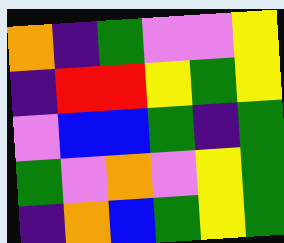[["orange", "indigo", "green", "violet", "violet", "yellow"], ["indigo", "red", "red", "yellow", "green", "yellow"], ["violet", "blue", "blue", "green", "indigo", "green"], ["green", "violet", "orange", "violet", "yellow", "green"], ["indigo", "orange", "blue", "green", "yellow", "green"]]